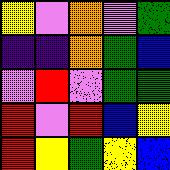[["yellow", "violet", "orange", "violet", "green"], ["indigo", "indigo", "orange", "green", "blue"], ["violet", "red", "violet", "green", "green"], ["red", "violet", "red", "blue", "yellow"], ["red", "yellow", "green", "yellow", "blue"]]